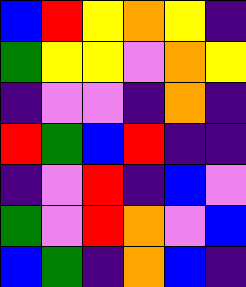[["blue", "red", "yellow", "orange", "yellow", "indigo"], ["green", "yellow", "yellow", "violet", "orange", "yellow"], ["indigo", "violet", "violet", "indigo", "orange", "indigo"], ["red", "green", "blue", "red", "indigo", "indigo"], ["indigo", "violet", "red", "indigo", "blue", "violet"], ["green", "violet", "red", "orange", "violet", "blue"], ["blue", "green", "indigo", "orange", "blue", "indigo"]]